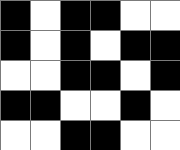[["black", "white", "black", "black", "white", "white"], ["black", "white", "black", "white", "black", "black"], ["white", "white", "black", "black", "white", "black"], ["black", "black", "white", "white", "black", "white"], ["white", "white", "black", "black", "white", "white"]]